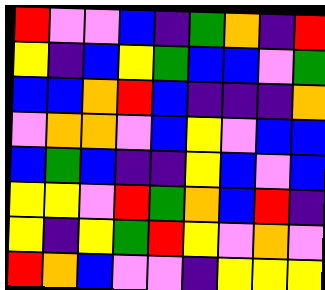[["red", "violet", "violet", "blue", "indigo", "green", "orange", "indigo", "red"], ["yellow", "indigo", "blue", "yellow", "green", "blue", "blue", "violet", "green"], ["blue", "blue", "orange", "red", "blue", "indigo", "indigo", "indigo", "orange"], ["violet", "orange", "orange", "violet", "blue", "yellow", "violet", "blue", "blue"], ["blue", "green", "blue", "indigo", "indigo", "yellow", "blue", "violet", "blue"], ["yellow", "yellow", "violet", "red", "green", "orange", "blue", "red", "indigo"], ["yellow", "indigo", "yellow", "green", "red", "yellow", "violet", "orange", "violet"], ["red", "orange", "blue", "violet", "violet", "indigo", "yellow", "yellow", "yellow"]]